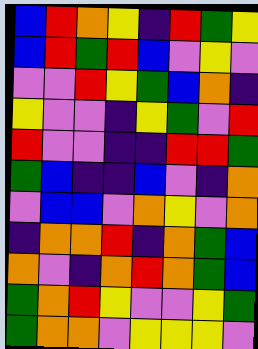[["blue", "red", "orange", "yellow", "indigo", "red", "green", "yellow"], ["blue", "red", "green", "red", "blue", "violet", "yellow", "violet"], ["violet", "violet", "red", "yellow", "green", "blue", "orange", "indigo"], ["yellow", "violet", "violet", "indigo", "yellow", "green", "violet", "red"], ["red", "violet", "violet", "indigo", "indigo", "red", "red", "green"], ["green", "blue", "indigo", "indigo", "blue", "violet", "indigo", "orange"], ["violet", "blue", "blue", "violet", "orange", "yellow", "violet", "orange"], ["indigo", "orange", "orange", "red", "indigo", "orange", "green", "blue"], ["orange", "violet", "indigo", "orange", "red", "orange", "green", "blue"], ["green", "orange", "red", "yellow", "violet", "violet", "yellow", "green"], ["green", "orange", "orange", "violet", "yellow", "yellow", "yellow", "violet"]]